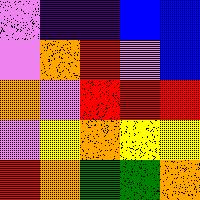[["violet", "indigo", "indigo", "blue", "blue"], ["violet", "orange", "red", "violet", "blue"], ["orange", "violet", "red", "red", "red"], ["violet", "yellow", "orange", "yellow", "yellow"], ["red", "orange", "green", "green", "orange"]]